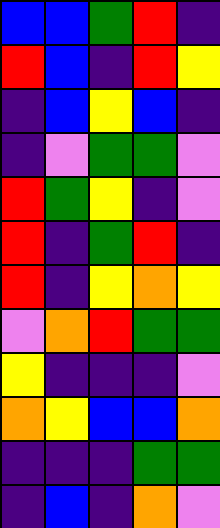[["blue", "blue", "green", "red", "indigo"], ["red", "blue", "indigo", "red", "yellow"], ["indigo", "blue", "yellow", "blue", "indigo"], ["indigo", "violet", "green", "green", "violet"], ["red", "green", "yellow", "indigo", "violet"], ["red", "indigo", "green", "red", "indigo"], ["red", "indigo", "yellow", "orange", "yellow"], ["violet", "orange", "red", "green", "green"], ["yellow", "indigo", "indigo", "indigo", "violet"], ["orange", "yellow", "blue", "blue", "orange"], ["indigo", "indigo", "indigo", "green", "green"], ["indigo", "blue", "indigo", "orange", "violet"]]